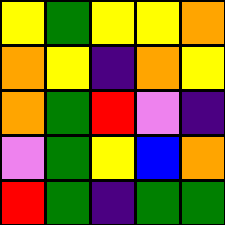[["yellow", "green", "yellow", "yellow", "orange"], ["orange", "yellow", "indigo", "orange", "yellow"], ["orange", "green", "red", "violet", "indigo"], ["violet", "green", "yellow", "blue", "orange"], ["red", "green", "indigo", "green", "green"]]